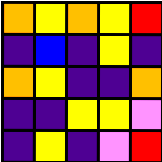[["orange", "yellow", "orange", "yellow", "red"], ["indigo", "blue", "indigo", "yellow", "indigo"], ["orange", "yellow", "indigo", "indigo", "orange"], ["indigo", "indigo", "yellow", "yellow", "violet"], ["indigo", "yellow", "indigo", "violet", "red"]]